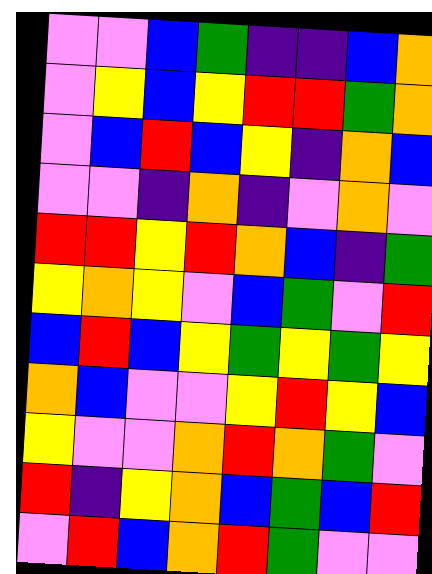[["violet", "violet", "blue", "green", "indigo", "indigo", "blue", "orange"], ["violet", "yellow", "blue", "yellow", "red", "red", "green", "orange"], ["violet", "blue", "red", "blue", "yellow", "indigo", "orange", "blue"], ["violet", "violet", "indigo", "orange", "indigo", "violet", "orange", "violet"], ["red", "red", "yellow", "red", "orange", "blue", "indigo", "green"], ["yellow", "orange", "yellow", "violet", "blue", "green", "violet", "red"], ["blue", "red", "blue", "yellow", "green", "yellow", "green", "yellow"], ["orange", "blue", "violet", "violet", "yellow", "red", "yellow", "blue"], ["yellow", "violet", "violet", "orange", "red", "orange", "green", "violet"], ["red", "indigo", "yellow", "orange", "blue", "green", "blue", "red"], ["violet", "red", "blue", "orange", "red", "green", "violet", "violet"]]